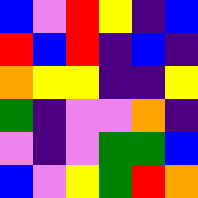[["blue", "violet", "red", "yellow", "indigo", "blue"], ["red", "blue", "red", "indigo", "blue", "indigo"], ["orange", "yellow", "yellow", "indigo", "indigo", "yellow"], ["green", "indigo", "violet", "violet", "orange", "indigo"], ["violet", "indigo", "violet", "green", "green", "blue"], ["blue", "violet", "yellow", "green", "red", "orange"]]